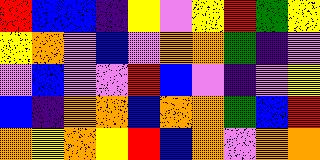[["red", "blue", "blue", "indigo", "yellow", "violet", "yellow", "red", "green", "yellow"], ["yellow", "orange", "violet", "blue", "violet", "orange", "orange", "green", "indigo", "violet"], ["violet", "blue", "violet", "violet", "red", "blue", "violet", "indigo", "violet", "yellow"], ["blue", "indigo", "orange", "orange", "blue", "orange", "orange", "green", "blue", "red"], ["orange", "yellow", "orange", "yellow", "red", "blue", "orange", "violet", "orange", "orange"]]